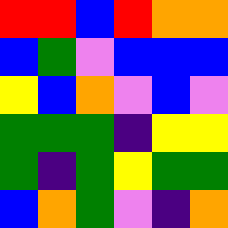[["red", "red", "blue", "red", "orange", "orange"], ["blue", "green", "violet", "blue", "blue", "blue"], ["yellow", "blue", "orange", "violet", "blue", "violet"], ["green", "green", "green", "indigo", "yellow", "yellow"], ["green", "indigo", "green", "yellow", "green", "green"], ["blue", "orange", "green", "violet", "indigo", "orange"]]